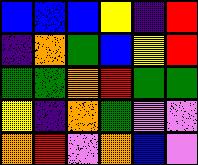[["blue", "blue", "blue", "yellow", "indigo", "red"], ["indigo", "orange", "green", "blue", "yellow", "red"], ["green", "green", "orange", "red", "green", "green"], ["yellow", "indigo", "orange", "green", "violet", "violet"], ["orange", "red", "violet", "orange", "blue", "violet"]]